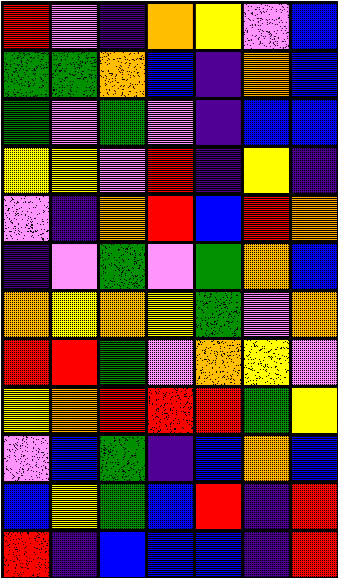[["red", "violet", "indigo", "orange", "yellow", "violet", "blue"], ["green", "green", "orange", "blue", "indigo", "orange", "blue"], ["green", "violet", "green", "violet", "indigo", "blue", "blue"], ["yellow", "yellow", "violet", "red", "indigo", "yellow", "indigo"], ["violet", "indigo", "orange", "red", "blue", "red", "orange"], ["indigo", "violet", "green", "violet", "green", "orange", "blue"], ["orange", "yellow", "orange", "yellow", "green", "violet", "orange"], ["red", "red", "green", "violet", "orange", "yellow", "violet"], ["yellow", "orange", "red", "red", "red", "green", "yellow"], ["violet", "blue", "green", "indigo", "blue", "orange", "blue"], ["blue", "yellow", "green", "blue", "red", "indigo", "red"], ["red", "indigo", "blue", "blue", "blue", "indigo", "red"]]